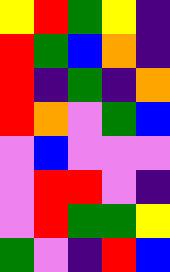[["yellow", "red", "green", "yellow", "indigo"], ["red", "green", "blue", "orange", "indigo"], ["red", "indigo", "green", "indigo", "orange"], ["red", "orange", "violet", "green", "blue"], ["violet", "blue", "violet", "violet", "violet"], ["violet", "red", "red", "violet", "indigo"], ["violet", "red", "green", "green", "yellow"], ["green", "violet", "indigo", "red", "blue"]]